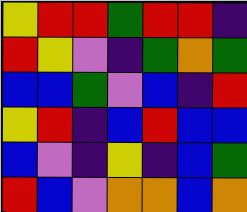[["yellow", "red", "red", "green", "red", "red", "indigo"], ["red", "yellow", "violet", "indigo", "green", "orange", "green"], ["blue", "blue", "green", "violet", "blue", "indigo", "red"], ["yellow", "red", "indigo", "blue", "red", "blue", "blue"], ["blue", "violet", "indigo", "yellow", "indigo", "blue", "green"], ["red", "blue", "violet", "orange", "orange", "blue", "orange"]]